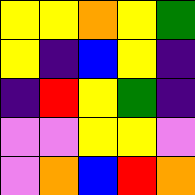[["yellow", "yellow", "orange", "yellow", "green"], ["yellow", "indigo", "blue", "yellow", "indigo"], ["indigo", "red", "yellow", "green", "indigo"], ["violet", "violet", "yellow", "yellow", "violet"], ["violet", "orange", "blue", "red", "orange"]]